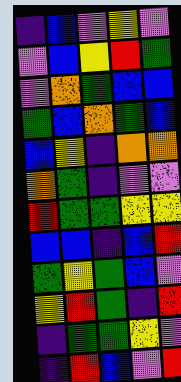[["indigo", "blue", "violet", "yellow", "violet"], ["violet", "blue", "yellow", "red", "green"], ["violet", "orange", "green", "blue", "blue"], ["green", "blue", "orange", "green", "blue"], ["blue", "yellow", "indigo", "orange", "orange"], ["orange", "green", "indigo", "violet", "violet"], ["red", "green", "green", "yellow", "yellow"], ["blue", "blue", "indigo", "blue", "red"], ["green", "yellow", "green", "blue", "violet"], ["yellow", "red", "green", "indigo", "red"], ["indigo", "green", "green", "yellow", "violet"], ["indigo", "red", "blue", "violet", "red"]]